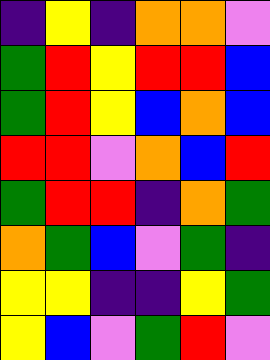[["indigo", "yellow", "indigo", "orange", "orange", "violet"], ["green", "red", "yellow", "red", "red", "blue"], ["green", "red", "yellow", "blue", "orange", "blue"], ["red", "red", "violet", "orange", "blue", "red"], ["green", "red", "red", "indigo", "orange", "green"], ["orange", "green", "blue", "violet", "green", "indigo"], ["yellow", "yellow", "indigo", "indigo", "yellow", "green"], ["yellow", "blue", "violet", "green", "red", "violet"]]